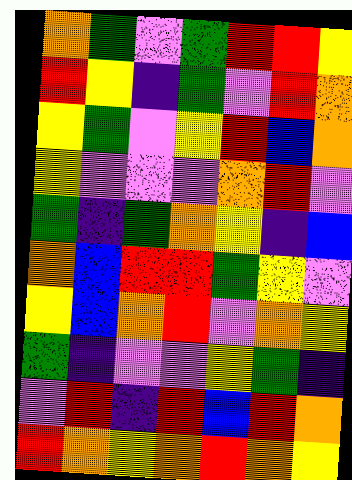[["orange", "green", "violet", "green", "red", "red", "yellow"], ["red", "yellow", "indigo", "green", "violet", "red", "orange"], ["yellow", "green", "violet", "yellow", "red", "blue", "orange"], ["yellow", "violet", "violet", "violet", "orange", "red", "violet"], ["green", "indigo", "green", "orange", "yellow", "indigo", "blue"], ["orange", "blue", "red", "red", "green", "yellow", "violet"], ["yellow", "blue", "orange", "red", "violet", "orange", "yellow"], ["green", "indigo", "violet", "violet", "yellow", "green", "indigo"], ["violet", "red", "indigo", "red", "blue", "red", "orange"], ["red", "orange", "yellow", "orange", "red", "orange", "yellow"]]